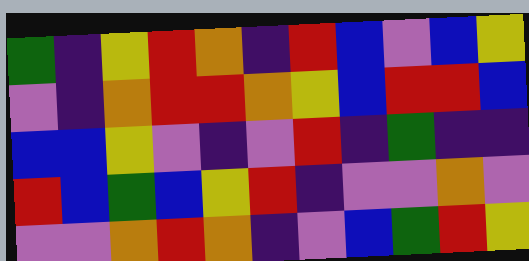[["green", "indigo", "yellow", "red", "orange", "indigo", "red", "blue", "violet", "blue", "yellow"], ["violet", "indigo", "orange", "red", "red", "orange", "yellow", "blue", "red", "red", "blue"], ["blue", "blue", "yellow", "violet", "indigo", "violet", "red", "indigo", "green", "indigo", "indigo"], ["red", "blue", "green", "blue", "yellow", "red", "indigo", "violet", "violet", "orange", "violet"], ["violet", "violet", "orange", "red", "orange", "indigo", "violet", "blue", "green", "red", "yellow"]]